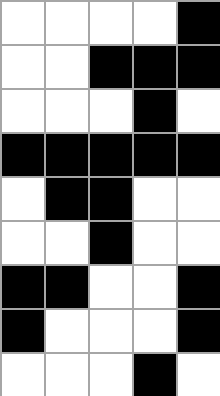[["white", "white", "white", "white", "black"], ["white", "white", "black", "black", "black"], ["white", "white", "white", "black", "white"], ["black", "black", "black", "black", "black"], ["white", "black", "black", "white", "white"], ["white", "white", "black", "white", "white"], ["black", "black", "white", "white", "black"], ["black", "white", "white", "white", "black"], ["white", "white", "white", "black", "white"]]